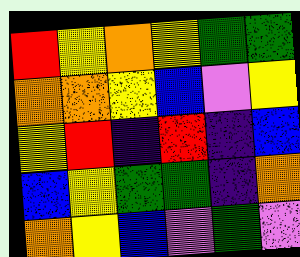[["red", "yellow", "orange", "yellow", "green", "green"], ["orange", "orange", "yellow", "blue", "violet", "yellow"], ["yellow", "red", "indigo", "red", "indigo", "blue"], ["blue", "yellow", "green", "green", "indigo", "orange"], ["orange", "yellow", "blue", "violet", "green", "violet"]]